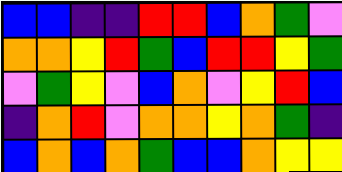[["blue", "blue", "indigo", "indigo", "red", "red", "blue", "orange", "green", "violet"], ["orange", "orange", "yellow", "red", "green", "blue", "red", "red", "yellow", "green"], ["violet", "green", "yellow", "violet", "blue", "orange", "violet", "yellow", "red", "blue"], ["indigo", "orange", "red", "violet", "orange", "orange", "yellow", "orange", "green", "indigo"], ["blue", "orange", "blue", "orange", "green", "blue", "blue", "orange", "yellow", "yellow"]]